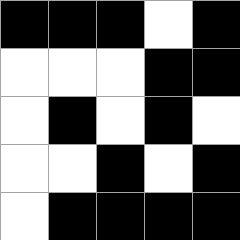[["black", "black", "black", "white", "black"], ["white", "white", "white", "black", "black"], ["white", "black", "white", "black", "white"], ["white", "white", "black", "white", "black"], ["white", "black", "black", "black", "black"]]